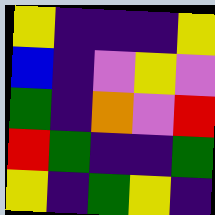[["yellow", "indigo", "indigo", "indigo", "yellow"], ["blue", "indigo", "violet", "yellow", "violet"], ["green", "indigo", "orange", "violet", "red"], ["red", "green", "indigo", "indigo", "green"], ["yellow", "indigo", "green", "yellow", "indigo"]]